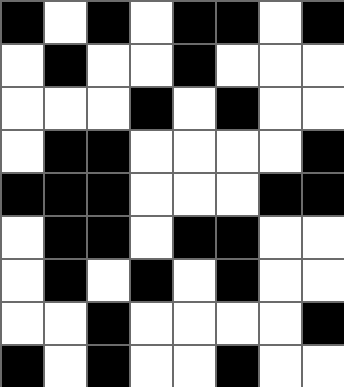[["black", "white", "black", "white", "black", "black", "white", "black"], ["white", "black", "white", "white", "black", "white", "white", "white"], ["white", "white", "white", "black", "white", "black", "white", "white"], ["white", "black", "black", "white", "white", "white", "white", "black"], ["black", "black", "black", "white", "white", "white", "black", "black"], ["white", "black", "black", "white", "black", "black", "white", "white"], ["white", "black", "white", "black", "white", "black", "white", "white"], ["white", "white", "black", "white", "white", "white", "white", "black"], ["black", "white", "black", "white", "white", "black", "white", "white"]]